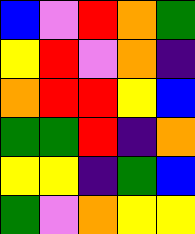[["blue", "violet", "red", "orange", "green"], ["yellow", "red", "violet", "orange", "indigo"], ["orange", "red", "red", "yellow", "blue"], ["green", "green", "red", "indigo", "orange"], ["yellow", "yellow", "indigo", "green", "blue"], ["green", "violet", "orange", "yellow", "yellow"]]